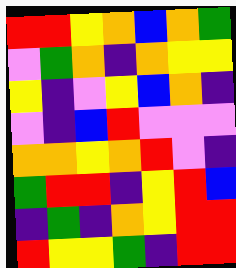[["red", "red", "yellow", "orange", "blue", "orange", "green"], ["violet", "green", "orange", "indigo", "orange", "yellow", "yellow"], ["yellow", "indigo", "violet", "yellow", "blue", "orange", "indigo"], ["violet", "indigo", "blue", "red", "violet", "violet", "violet"], ["orange", "orange", "yellow", "orange", "red", "violet", "indigo"], ["green", "red", "red", "indigo", "yellow", "red", "blue"], ["indigo", "green", "indigo", "orange", "yellow", "red", "red"], ["red", "yellow", "yellow", "green", "indigo", "red", "red"]]